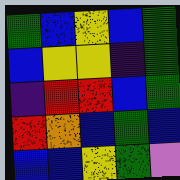[["green", "blue", "yellow", "blue", "green"], ["blue", "yellow", "yellow", "indigo", "green"], ["indigo", "red", "red", "blue", "green"], ["red", "orange", "blue", "green", "blue"], ["blue", "blue", "yellow", "green", "violet"]]